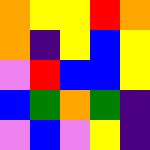[["orange", "yellow", "yellow", "red", "orange"], ["orange", "indigo", "yellow", "blue", "yellow"], ["violet", "red", "blue", "blue", "yellow"], ["blue", "green", "orange", "green", "indigo"], ["violet", "blue", "violet", "yellow", "indigo"]]